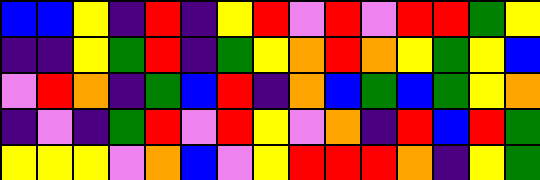[["blue", "blue", "yellow", "indigo", "red", "indigo", "yellow", "red", "violet", "red", "violet", "red", "red", "green", "yellow"], ["indigo", "indigo", "yellow", "green", "red", "indigo", "green", "yellow", "orange", "red", "orange", "yellow", "green", "yellow", "blue"], ["violet", "red", "orange", "indigo", "green", "blue", "red", "indigo", "orange", "blue", "green", "blue", "green", "yellow", "orange"], ["indigo", "violet", "indigo", "green", "red", "violet", "red", "yellow", "violet", "orange", "indigo", "red", "blue", "red", "green"], ["yellow", "yellow", "yellow", "violet", "orange", "blue", "violet", "yellow", "red", "red", "red", "orange", "indigo", "yellow", "green"]]